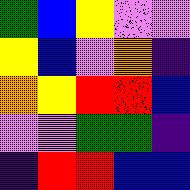[["green", "blue", "yellow", "violet", "violet"], ["yellow", "blue", "violet", "orange", "indigo"], ["orange", "yellow", "red", "red", "blue"], ["violet", "violet", "green", "green", "indigo"], ["indigo", "red", "red", "blue", "blue"]]